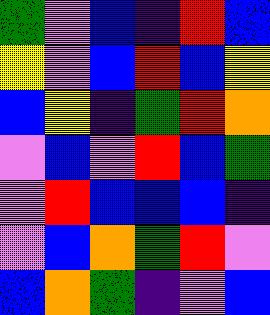[["green", "violet", "blue", "indigo", "red", "blue"], ["yellow", "violet", "blue", "red", "blue", "yellow"], ["blue", "yellow", "indigo", "green", "red", "orange"], ["violet", "blue", "violet", "red", "blue", "green"], ["violet", "red", "blue", "blue", "blue", "indigo"], ["violet", "blue", "orange", "green", "red", "violet"], ["blue", "orange", "green", "indigo", "violet", "blue"]]